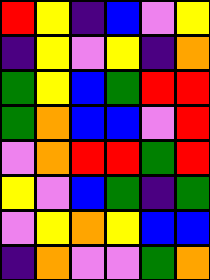[["red", "yellow", "indigo", "blue", "violet", "yellow"], ["indigo", "yellow", "violet", "yellow", "indigo", "orange"], ["green", "yellow", "blue", "green", "red", "red"], ["green", "orange", "blue", "blue", "violet", "red"], ["violet", "orange", "red", "red", "green", "red"], ["yellow", "violet", "blue", "green", "indigo", "green"], ["violet", "yellow", "orange", "yellow", "blue", "blue"], ["indigo", "orange", "violet", "violet", "green", "orange"]]